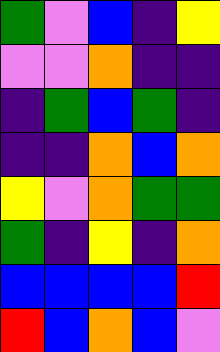[["green", "violet", "blue", "indigo", "yellow"], ["violet", "violet", "orange", "indigo", "indigo"], ["indigo", "green", "blue", "green", "indigo"], ["indigo", "indigo", "orange", "blue", "orange"], ["yellow", "violet", "orange", "green", "green"], ["green", "indigo", "yellow", "indigo", "orange"], ["blue", "blue", "blue", "blue", "red"], ["red", "blue", "orange", "blue", "violet"]]